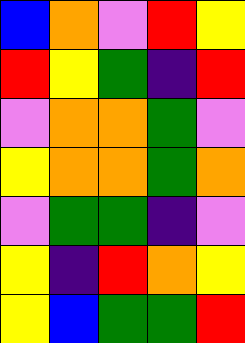[["blue", "orange", "violet", "red", "yellow"], ["red", "yellow", "green", "indigo", "red"], ["violet", "orange", "orange", "green", "violet"], ["yellow", "orange", "orange", "green", "orange"], ["violet", "green", "green", "indigo", "violet"], ["yellow", "indigo", "red", "orange", "yellow"], ["yellow", "blue", "green", "green", "red"]]